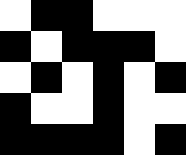[["white", "black", "black", "white", "white", "white"], ["black", "white", "black", "black", "black", "white"], ["white", "black", "white", "black", "white", "black"], ["black", "white", "white", "black", "white", "white"], ["black", "black", "black", "black", "white", "black"]]